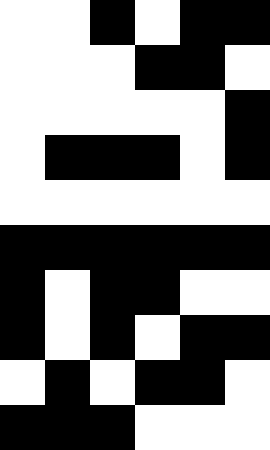[["white", "white", "black", "white", "black", "black"], ["white", "white", "white", "black", "black", "white"], ["white", "white", "white", "white", "white", "black"], ["white", "black", "black", "black", "white", "black"], ["white", "white", "white", "white", "white", "white"], ["black", "black", "black", "black", "black", "black"], ["black", "white", "black", "black", "white", "white"], ["black", "white", "black", "white", "black", "black"], ["white", "black", "white", "black", "black", "white"], ["black", "black", "black", "white", "white", "white"]]